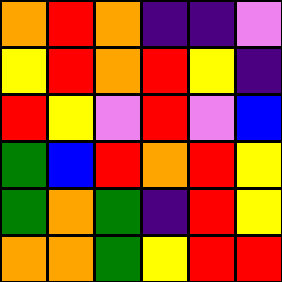[["orange", "red", "orange", "indigo", "indigo", "violet"], ["yellow", "red", "orange", "red", "yellow", "indigo"], ["red", "yellow", "violet", "red", "violet", "blue"], ["green", "blue", "red", "orange", "red", "yellow"], ["green", "orange", "green", "indigo", "red", "yellow"], ["orange", "orange", "green", "yellow", "red", "red"]]